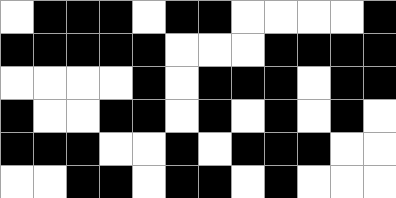[["white", "black", "black", "black", "white", "black", "black", "white", "white", "white", "white", "black"], ["black", "black", "black", "black", "black", "white", "white", "white", "black", "black", "black", "black"], ["white", "white", "white", "white", "black", "white", "black", "black", "black", "white", "black", "black"], ["black", "white", "white", "black", "black", "white", "black", "white", "black", "white", "black", "white"], ["black", "black", "black", "white", "white", "black", "white", "black", "black", "black", "white", "white"], ["white", "white", "black", "black", "white", "black", "black", "white", "black", "white", "white", "white"]]